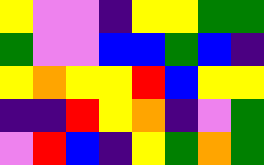[["yellow", "violet", "violet", "indigo", "yellow", "yellow", "green", "green"], ["green", "violet", "violet", "blue", "blue", "green", "blue", "indigo"], ["yellow", "orange", "yellow", "yellow", "red", "blue", "yellow", "yellow"], ["indigo", "indigo", "red", "yellow", "orange", "indigo", "violet", "green"], ["violet", "red", "blue", "indigo", "yellow", "green", "orange", "green"]]